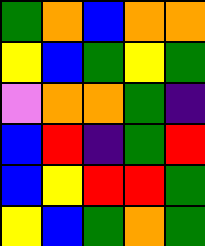[["green", "orange", "blue", "orange", "orange"], ["yellow", "blue", "green", "yellow", "green"], ["violet", "orange", "orange", "green", "indigo"], ["blue", "red", "indigo", "green", "red"], ["blue", "yellow", "red", "red", "green"], ["yellow", "blue", "green", "orange", "green"]]